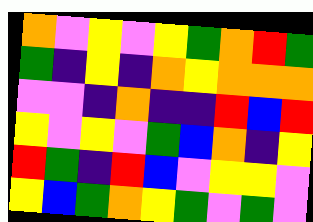[["orange", "violet", "yellow", "violet", "yellow", "green", "orange", "red", "green"], ["green", "indigo", "yellow", "indigo", "orange", "yellow", "orange", "orange", "orange"], ["violet", "violet", "indigo", "orange", "indigo", "indigo", "red", "blue", "red"], ["yellow", "violet", "yellow", "violet", "green", "blue", "orange", "indigo", "yellow"], ["red", "green", "indigo", "red", "blue", "violet", "yellow", "yellow", "violet"], ["yellow", "blue", "green", "orange", "yellow", "green", "violet", "green", "violet"]]